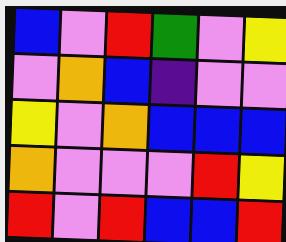[["blue", "violet", "red", "green", "violet", "yellow"], ["violet", "orange", "blue", "indigo", "violet", "violet"], ["yellow", "violet", "orange", "blue", "blue", "blue"], ["orange", "violet", "violet", "violet", "red", "yellow"], ["red", "violet", "red", "blue", "blue", "red"]]